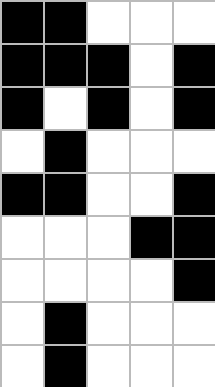[["black", "black", "white", "white", "white"], ["black", "black", "black", "white", "black"], ["black", "white", "black", "white", "black"], ["white", "black", "white", "white", "white"], ["black", "black", "white", "white", "black"], ["white", "white", "white", "black", "black"], ["white", "white", "white", "white", "black"], ["white", "black", "white", "white", "white"], ["white", "black", "white", "white", "white"]]